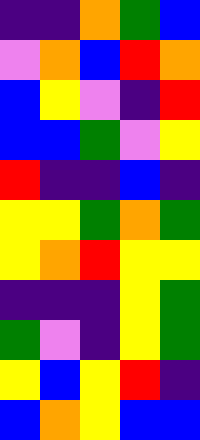[["indigo", "indigo", "orange", "green", "blue"], ["violet", "orange", "blue", "red", "orange"], ["blue", "yellow", "violet", "indigo", "red"], ["blue", "blue", "green", "violet", "yellow"], ["red", "indigo", "indigo", "blue", "indigo"], ["yellow", "yellow", "green", "orange", "green"], ["yellow", "orange", "red", "yellow", "yellow"], ["indigo", "indigo", "indigo", "yellow", "green"], ["green", "violet", "indigo", "yellow", "green"], ["yellow", "blue", "yellow", "red", "indigo"], ["blue", "orange", "yellow", "blue", "blue"]]